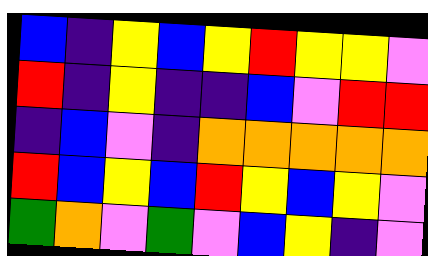[["blue", "indigo", "yellow", "blue", "yellow", "red", "yellow", "yellow", "violet"], ["red", "indigo", "yellow", "indigo", "indigo", "blue", "violet", "red", "red"], ["indigo", "blue", "violet", "indigo", "orange", "orange", "orange", "orange", "orange"], ["red", "blue", "yellow", "blue", "red", "yellow", "blue", "yellow", "violet"], ["green", "orange", "violet", "green", "violet", "blue", "yellow", "indigo", "violet"]]